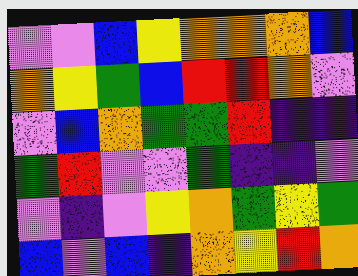[["violet", "violet", "blue", "yellow", "orange", "orange", "orange", "blue"], ["orange", "yellow", "green", "blue", "red", "red", "orange", "violet"], ["violet", "blue", "orange", "green", "green", "red", "indigo", "indigo"], ["green", "red", "violet", "violet", "green", "indigo", "indigo", "violet"], ["violet", "indigo", "violet", "yellow", "orange", "green", "yellow", "green"], ["blue", "violet", "blue", "indigo", "orange", "yellow", "red", "orange"]]